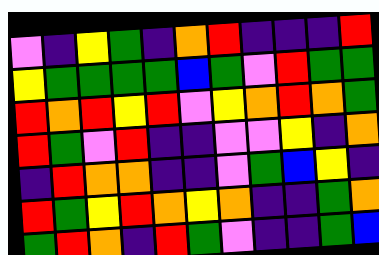[["violet", "indigo", "yellow", "green", "indigo", "orange", "red", "indigo", "indigo", "indigo", "red"], ["yellow", "green", "green", "green", "green", "blue", "green", "violet", "red", "green", "green"], ["red", "orange", "red", "yellow", "red", "violet", "yellow", "orange", "red", "orange", "green"], ["red", "green", "violet", "red", "indigo", "indigo", "violet", "violet", "yellow", "indigo", "orange"], ["indigo", "red", "orange", "orange", "indigo", "indigo", "violet", "green", "blue", "yellow", "indigo"], ["red", "green", "yellow", "red", "orange", "yellow", "orange", "indigo", "indigo", "green", "orange"], ["green", "red", "orange", "indigo", "red", "green", "violet", "indigo", "indigo", "green", "blue"]]